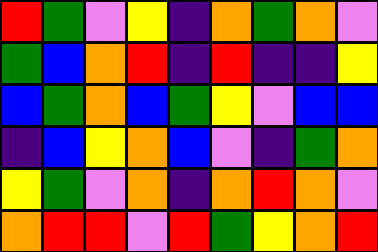[["red", "green", "violet", "yellow", "indigo", "orange", "green", "orange", "violet"], ["green", "blue", "orange", "red", "indigo", "red", "indigo", "indigo", "yellow"], ["blue", "green", "orange", "blue", "green", "yellow", "violet", "blue", "blue"], ["indigo", "blue", "yellow", "orange", "blue", "violet", "indigo", "green", "orange"], ["yellow", "green", "violet", "orange", "indigo", "orange", "red", "orange", "violet"], ["orange", "red", "red", "violet", "red", "green", "yellow", "orange", "red"]]